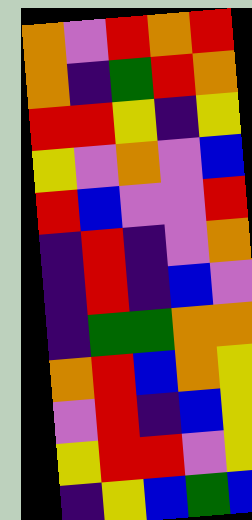[["orange", "violet", "red", "orange", "red"], ["orange", "indigo", "green", "red", "orange"], ["red", "red", "yellow", "indigo", "yellow"], ["yellow", "violet", "orange", "violet", "blue"], ["red", "blue", "violet", "violet", "red"], ["indigo", "red", "indigo", "violet", "orange"], ["indigo", "red", "indigo", "blue", "violet"], ["indigo", "green", "green", "orange", "orange"], ["orange", "red", "blue", "orange", "yellow"], ["violet", "red", "indigo", "blue", "yellow"], ["yellow", "red", "red", "violet", "yellow"], ["indigo", "yellow", "blue", "green", "blue"]]